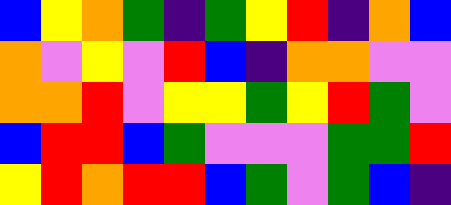[["blue", "yellow", "orange", "green", "indigo", "green", "yellow", "red", "indigo", "orange", "blue"], ["orange", "violet", "yellow", "violet", "red", "blue", "indigo", "orange", "orange", "violet", "violet"], ["orange", "orange", "red", "violet", "yellow", "yellow", "green", "yellow", "red", "green", "violet"], ["blue", "red", "red", "blue", "green", "violet", "violet", "violet", "green", "green", "red"], ["yellow", "red", "orange", "red", "red", "blue", "green", "violet", "green", "blue", "indigo"]]